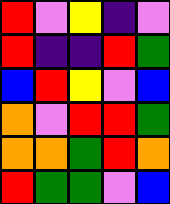[["red", "violet", "yellow", "indigo", "violet"], ["red", "indigo", "indigo", "red", "green"], ["blue", "red", "yellow", "violet", "blue"], ["orange", "violet", "red", "red", "green"], ["orange", "orange", "green", "red", "orange"], ["red", "green", "green", "violet", "blue"]]